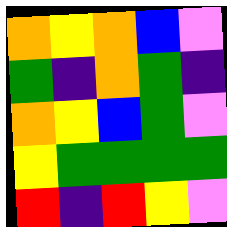[["orange", "yellow", "orange", "blue", "violet"], ["green", "indigo", "orange", "green", "indigo"], ["orange", "yellow", "blue", "green", "violet"], ["yellow", "green", "green", "green", "green"], ["red", "indigo", "red", "yellow", "violet"]]